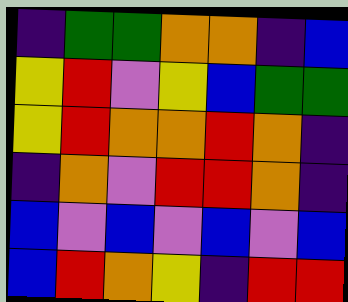[["indigo", "green", "green", "orange", "orange", "indigo", "blue"], ["yellow", "red", "violet", "yellow", "blue", "green", "green"], ["yellow", "red", "orange", "orange", "red", "orange", "indigo"], ["indigo", "orange", "violet", "red", "red", "orange", "indigo"], ["blue", "violet", "blue", "violet", "blue", "violet", "blue"], ["blue", "red", "orange", "yellow", "indigo", "red", "red"]]